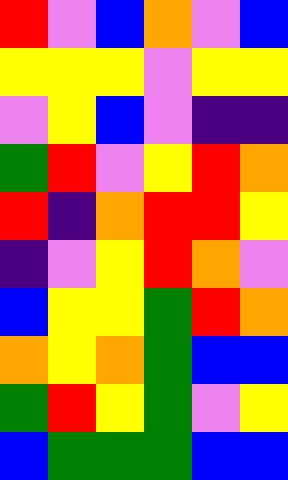[["red", "violet", "blue", "orange", "violet", "blue"], ["yellow", "yellow", "yellow", "violet", "yellow", "yellow"], ["violet", "yellow", "blue", "violet", "indigo", "indigo"], ["green", "red", "violet", "yellow", "red", "orange"], ["red", "indigo", "orange", "red", "red", "yellow"], ["indigo", "violet", "yellow", "red", "orange", "violet"], ["blue", "yellow", "yellow", "green", "red", "orange"], ["orange", "yellow", "orange", "green", "blue", "blue"], ["green", "red", "yellow", "green", "violet", "yellow"], ["blue", "green", "green", "green", "blue", "blue"]]